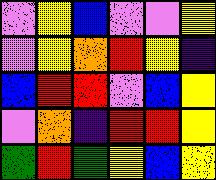[["violet", "yellow", "blue", "violet", "violet", "yellow"], ["violet", "yellow", "orange", "red", "yellow", "indigo"], ["blue", "red", "red", "violet", "blue", "yellow"], ["violet", "orange", "indigo", "red", "red", "yellow"], ["green", "red", "green", "yellow", "blue", "yellow"]]